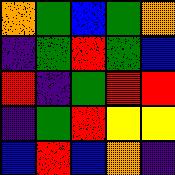[["orange", "green", "blue", "green", "orange"], ["indigo", "green", "red", "green", "blue"], ["red", "indigo", "green", "red", "red"], ["indigo", "green", "red", "yellow", "yellow"], ["blue", "red", "blue", "orange", "indigo"]]